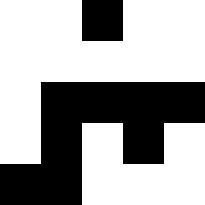[["white", "white", "black", "white", "white"], ["white", "white", "white", "white", "white"], ["white", "black", "black", "black", "black"], ["white", "black", "white", "black", "white"], ["black", "black", "white", "white", "white"]]